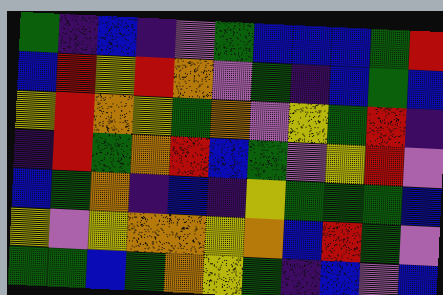[["green", "indigo", "blue", "indigo", "violet", "green", "blue", "blue", "blue", "green", "red"], ["blue", "red", "yellow", "red", "orange", "violet", "green", "indigo", "blue", "green", "blue"], ["yellow", "red", "orange", "yellow", "green", "orange", "violet", "yellow", "green", "red", "indigo"], ["indigo", "red", "green", "orange", "red", "blue", "green", "violet", "yellow", "red", "violet"], ["blue", "green", "orange", "indigo", "blue", "indigo", "yellow", "green", "green", "green", "blue"], ["yellow", "violet", "yellow", "orange", "orange", "yellow", "orange", "blue", "red", "green", "violet"], ["green", "green", "blue", "green", "orange", "yellow", "green", "indigo", "blue", "violet", "blue"]]